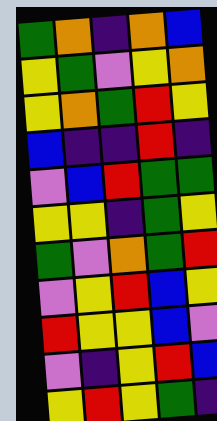[["green", "orange", "indigo", "orange", "blue"], ["yellow", "green", "violet", "yellow", "orange"], ["yellow", "orange", "green", "red", "yellow"], ["blue", "indigo", "indigo", "red", "indigo"], ["violet", "blue", "red", "green", "green"], ["yellow", "yellow", "indigo", "green", "yellow"], ["green", "violet", "orange", "green", "red"], ["violet", "yellow", "red", "blue", "yellow"], ["red", "yellow", "yellow", "blue", "violet"], ["violet", "indigo", "yellow", "red", "blue"], ["yellow", "red", "yellow", "green", "indigo"]]